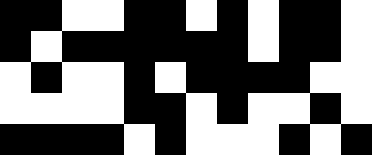[["black", "black", "white", "white", "black", "black", "white", "black", "white", "black", "black", "white"], ["black", "white", "black", "black", "black", "black", "black", "black", "white", "black", "black", "white"], ["white", "black", "white", "white", "black", "white", "black", "black", "black", "black", "white", "white"], ["white", "white", "white", "white", "black", "black", "white", "black", "white", "white", "black", "white"], ["black", "black", "black", "black", "white", "black", "white", "white", "white", "black", "white", "black"]]